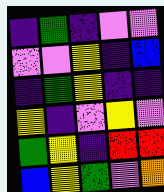[["indigo", "green", "indigo", "violet", "violet"], ["violet", "violet", "yellow", "indigo", "blue"], ["indigo", "green", "yellow", "indigo", "indigo"], ["yellow", "indigo", "violet", "yellow", "violet"], ["green", "yellow", "indigo", "red", "red"], ["blue", "yellow", "green", "violet", "orange"]]